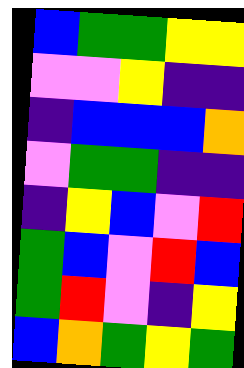[["blue", "green", "green", "yellow", "yellow"], ["violet", "violet", "yellow", "indigo", "indigo"], ["indigo", "blue", "blue", "blue", "orange"], ["violet", "green", "green", "indigo", "indigo"], ["indigo", "yellow", "blue", "violet", "red"], ["green", "blue", "violet", "red", "blue"], ["green", "red", "violet", "indigo", "yellow"], ["blue", "orange", "green", "yellow", "green"]]